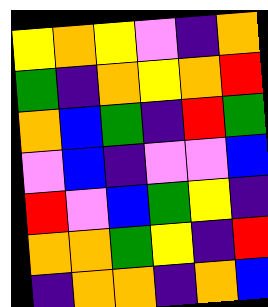[["yellow", "orange", "yellow", "violet", "indigo", "orange"], ["green", "indigo", "orange", "yellow", "orange", "red"], ["orange", "blue", "green", "indigo", "red", "green"], ["violet", "blue", "indigo", "violet", "violet", "blue"], ["red", "violet", "blue", "green", "yellow", "indigo"], ["orange", "orange", "green", "yellow", "indigo", "red"], ["indigo", "orange", "orange", "indigo", "orange", "blue"]]